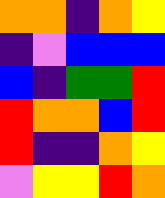[["orange", "orange", "indigo", "orange", "yellow"], ["indigo", "violet", "blue", "blue", "blue"], ["blue", "indigo", "green", "green", "red"], ["red", "orange", "orange", "blue", "red"], ["red", "indigo", "indigo", "orange", "yellow"], ["violet", "yellow", "yellow", "red", "orange"]]